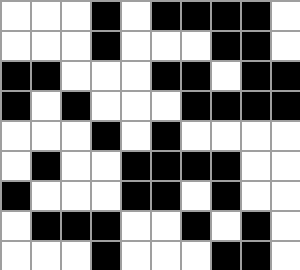[["white", "white", "white", "black", "white", "black", "black", "black", "black", "white"], ["white", "white", "white", "black", "white", "white", "white", "black", "black", "white"], ["black", "black", "white", "white", "white", "black", "black", "white", "black", "black"], ["black", "white", "black", "white", "white", "white", "black", "black", "black", "black"], ["white", "white", "white", "black", "white", "black", "white", "white", "white", "white"], ["white", "black", "white", "white", "black", "black", "black", "black", "white", "white"], ["black", "white", "white", "white", "black", "black", "white", "black", "white", "white"], ["white", "black", "black", "black", "white", "white", "black", "white", "black", "white"], ["white", "white", "white", "black", "white", "white", "white", "black", "black", "white"]]